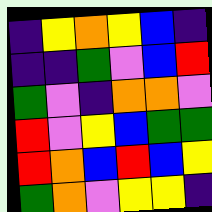[["indigo", "yellow", "orange", "yellow", "blue", "indigo"], ["indigo", "indigo", "green", "violet", "blue", "red"], ["green", "violet", "indigo", "orange", "orange", "violet"], ["red", "violet", "yellow", "blue", "green", "green"], ["red", "orange", "blue", "red", "blue", "yellow"], ["green", "orange", "violet", "yellow", "yellow", "indigo"]]